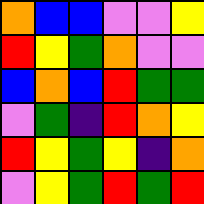[["orange", "blue", "blue", "violet", "violet", "yellow"], ["red", "yellow", "green", "orange", "violet", "violet"], ["blue", "orange", "blue", "red", "green", "green"], ["violet", "green", "indigo", "red", "orange", "yellow"], ["red", "yellow", "green", "yellow", "indigo", "orange"], ["violet", "yellow", "green", "red", "green", "red"]]